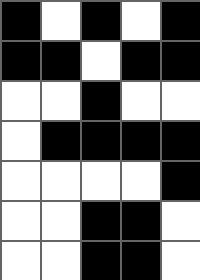[["black", "white", "black", "white", "black"], ["black", "black", "white", "black", "black"], ["white", "white", "black", "white", "white"], ["white", "black", "black", "black", "black"], ["white", "white", "white", "white", "black"], ["white", "white", "black", "black", "white"], ["white", "white", "black", "black", "white"]]